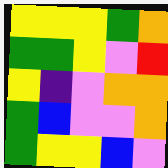[["yellow", "yellow", "yellow", "green", "orange"], ["green", "green", "yellow", "violet", "red"], ["yellow", "indigo", "violet", "orange", "orange"], ["green", "blue", "violet", "violet", "orange"], ["green", "yellow", "yellow", "blue", "violet"]]